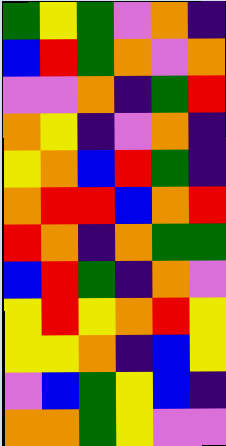[["green", "yellow", "green", "violet", "orange", "indigo"], ["blue", "red", "green", "orange", "violet", "orange"], ["violet", "violet", "orange", "indigo", "green", "red"], ["orange", "yellow", "indigo", "violet", "orange", "indigo"], ["yellow", "orange", "blue", "red", "green", "indigo"], ["orange", "red", "red", "blue", "orange", "red"], ["red", "orange", "indigo", "orange", "green", "green"], ["blue", "red", "green", "indigo", "orange", "violet"], ["yellow", "red", "yellow", "orange", "red", "yellow"], ["yellow", "yellow", "orange", "indigo", "blue", "yellow"], ["violet", "blue", "green", "yellow", "blue", "indigo"], ["orange", "orange", "green", "yellow", "violet", "violet"]]